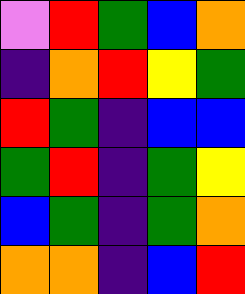[["violet", "red", "green", "blue", "orange"], ["indigo", "orange", "red", "yellow", "green"], ["red", "green", "indigo", "blue", "blue"], ["green", "red", "indigo", "green", "yellow"], ["blue", "green", "indigo", "green", "orange"], ["orange", "orange", "indigo", "blue", "red"]]